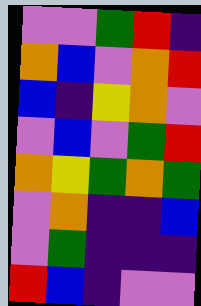[["violet", "violet", "green", "red", "indigo"], ["orange", "blue", "violet", "orange", "red"], ["blue", "indigo", "yellow", "orange", "violet"], ["violet", "blue", "violet", "green", "red"], ["orange", "yellow", "green", "orange", "green"], ["violet", "orange", "indigo", "indigo", "blue"], ["violet", "green", "indigo", "indigo", "indigo"], ["red", "blue", "indigo", "violet", "violet"]]